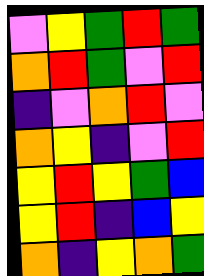[["violet", "yellow", "green", "red", "green"], ["orange", "red", "green", "violet", "red"], ["indigo", "violet", "orange", "red", "violet"], ["orange", "yellow", "indigo", "violet", "red"], ["yellow", "red", "yellow", "green", "blue"], ["yellow", "red", "indigo", "blue", "yellow"], ["orange", "indigo", "yellow", "orange", "green"]]